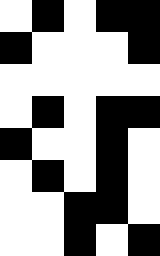[["white", "black", "white", "black", "black"], ["black", "white", "white", "white", "black"], ["white", "white", "white", "white", "white"], ["white", "black", "white", "black", "black"], ["black", "white", "white", "black", "white"], ["white", "black", "white", "black", "white"], ["white", "white", "black", "black", "white"], ["white", "white", "black", "white", "black"]]